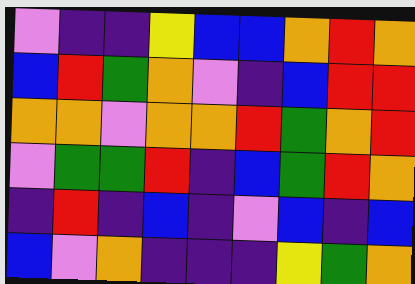[["violet", "indigo", "indigo", "yellow", "blue", "blue", "orange", "red", "orange"], ["blue", "red", "green", "orange", "violet", "indigo", "blue", "red", "red"], ["orange", "orange", "violet", "orange", "orange", "red", "green", "orange", "red"], ["violet", "green", "green", "red", "indigo", "blue", "green", "red", "orange"], ["indigo", "red", "indigo", "blue", "indigo", "violet", "blue", "indigo", "blue"], ["blue", "violet", "orange", "indigo", "indigo", "indigo", "yellow", "green", "orange"]]